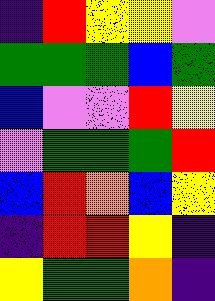[["indigo", "red", "yellow", "yellow", "violet"], ["green", "green", "green", "blue", "green"], ["blue", "violet", "violet", "red", "yellow"], ["violet", "green", "green", "green", "red"], ["blue", "red", "orange", "blue", "yellow"], ["indigo", "red", "red", "yellow", "indigo"], ["yellow", "green", "green", "orange", "indigo"]]